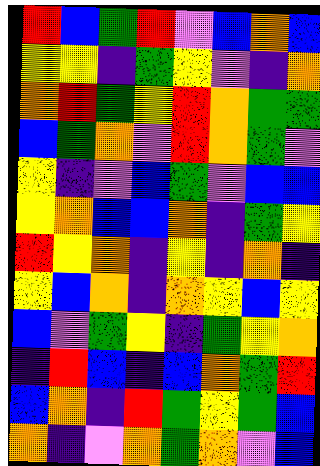[["red", "blue", "green", "red", "violet", "blue", "orange", "blue"], ["yellow", "yellow", "indigo", "green", "yellow", "violet", "indigo", "orange"], ["orange", "red", "green", "yellow", "red", "orange", "green", "green"], ["blue", "green", "orange", "violet", "red", "orange", "green", "violet"], ["yellow", "indigo", "violet", "blue", "green", "violet", "blue", "blue"], ["yellow", "orange", "blue", "blue", "orange", "indigo", "green", "yellow"], ["red", "yellow", "orange", "indigo", "yellow", "indigo", "orange", "indigo"], ["yellow", "blue", "orange", "indigo", "orange", "yellow", "blue", "yellow"], ["blue", "violet", "green", "yellow", "indigo", "green", "yellow", "orange"], ["indigo", "red", "blue", "indigo", "blue", "orange", "green", "red"], ["blue", "orange", "indigo", "red", "green", "yellow", "green", "blue"], ["orange", "indigo", "violet", "orange", "green", "orange", "violet", "blue"]]